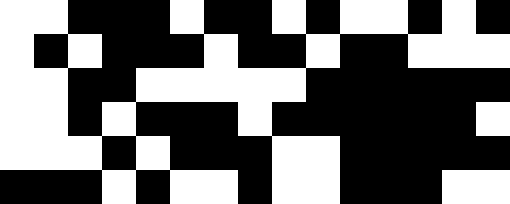[["white", "white", "black", "black", "black", "white", "black", "black", "white", "black", "white", "white", "black", "white", "black"], ["white", "black", "white", "black", "black", "black", "white", "black", "black", "white", "black", "black", "white", "white", "white"], ["white", "white", "black", "black", "white", "white", "white", "white", "white", "black", "black", "black", "black", "black", "black"], ["white", "white", "black", "white", "black", "black", "black", "white", "black", "black", "black", "black", "black", "black", "white"], ["white", "white", "white", "black", "white", "black", "black", "black", "white", "white", "black", "black", "black", "black", "black"], ["black", "black", "black", "white", "black", "white", "white", "black", "white", "white", "black", "black", "black", "white", "white"]]